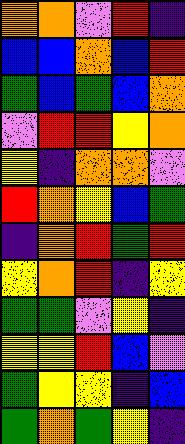[["orange", "orange", "violet", "red", "indigo"], ["blue", "blue", "orange", "blue", "red"], ["green", "blue", "green", "blue", "orange"], ["violet", "red", "red", "yellow", "orange"], ["yellow", "indigo", "orange", "orange", "violet"], ["red", "orange", "yellow", "blue", "green"], ["indigo", "orange", "red", "green", "red"], ["yellow", "orange", "red", "indigo", "yellow"], ["green", "green", "violet", "yellow", "indigo"], ["yellow", "yellow", "red", "blue", "violet"], ["green", "yellow", "yellow", "indigo", "blue"], ["green", "orange", "green", "yellow", "indigo"]]